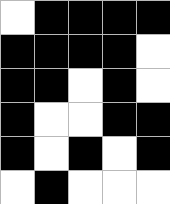[["white", "black", "black", "black", "black"], ["black", "black", "black", "black", "white"], ["black", "black", "white", "black", "white"], ["black", "white", "white", "black", "black"], ["black", "white", "black", "white", "black"], ["white", "black", "white", "white", "white"]]